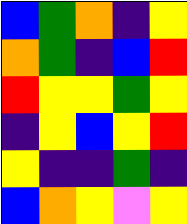[["blue", "green", "orange", "indigo", "yellow"], ["orange", "green", "indigo", "blue", "red"], ["red", "yellow", "yellow", "green", "yellow"], ["indigo", "yellow", "blue", "yellow", "red"], ["yellow", "indigo", "indigo", "green", "indigo"], ["blue", "orange", "yellow", "violet", "yellow"]]